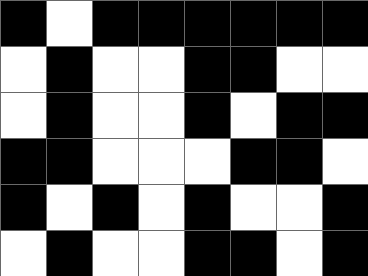[["black", "white", "black", "black", "black", "black", "black", "black"], ["white", "black", "white", "white", "black", "black", "white", "white"], ["white", "black", "white", "white", "black", "white", "black", "black"], ["black", "black", "white", "white", "white", "black", "black", "white"], ["black", "white", "black", "white", "black", "white", "white", "black"], ["white", "black", "white", "white", "black", "black", "white", "black"]]